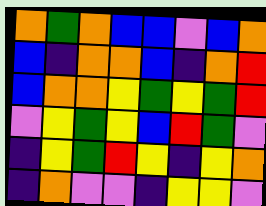[["orange", "green", "orange", "blue", "blue", "violet", "blue", "orange"], ["blue", "indigo", "orange", "orange", "blue", "indigo", "orange", "red"], ["blue", "orange", "orange", "yellow", "green", "yellow", "green", "red"], ["violet", "yellow", "green", "yellow", "blue", "red", "green", "violet"], ["indigo", "yellow", "green", "red", "yellow", "indigo", "yellow", "orange"], ["indigo", "orange", "violet", "violet", "indigo", "yellow", "yellow", "violet"]]